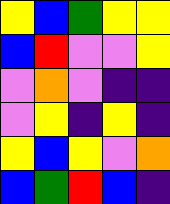[["yellow", "blue", "green", "yellow", "yellow"], ["blue", "red", "violet", "violet", "yellow"], ["violet", "orange", "violet", "indigo", "indigo"], ["violet", "yellow", "indigo", "yellow", "indigo"], ["yellow", "blue", "yellow", "violet", "orange"], ["blue", "green", "red", "blue", "indigo"]]